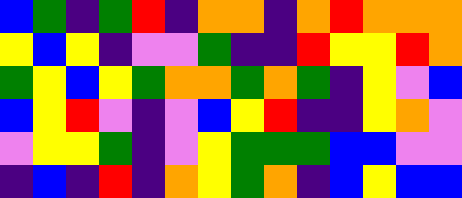[["blue", "green", "indigo", "green", "red", "indigo", "orange", "orange", "indigo", "orange", "red", "orange", "orange", "orange"], ["yellow", "blue", "yellow", "indigo", "violet", "violet", "green", "indigo", "indigo", "red", "yellow", "yellow", "red", "orange"], ["green", "yellow", "blue", "yellow", "green", "orange", "orange", "green", "orange", "green", "indigo", "yellow", "violet", "blue"], ["blue", "yellow", "red", "violet", "indigo", "violet", "blue", "yellow", "red", "indigo", "indigo", "yellow", "orange", "violet"], ["violet", "yellow", "yellow", "green", "indigo", "violet", "yellow", "green", "green", "green", "blue", "blue", "violet", "violet"], ["indigo", "blue", "indigo", "red", "indigo", "orange", "yellow", "green", "orange", "indigo", "blue", "yellow", "blue", "blue"]]